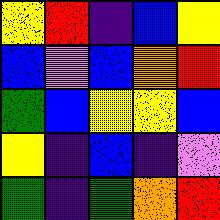[["yellow", "red", "indigo", "blue", "yellow"], ["blue", "violet", "blue", "orange", "red"], ["green", "blue", "yellow", "yellow", "blue"], ["yellow", "indigo", "blue", "indigo", "violet"], ["green", "indigo", "green", "orange", "red"]]